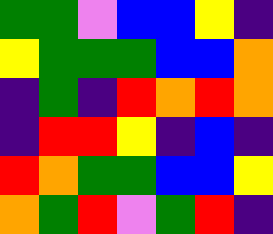[["green", "green", "violet", "blue", "blue", "yellow", "indigo"], ["yellow", "green", "green", "green", "blue", "blue", "orange"], ["indigo", "green", "indigo", "red", "orange", "red", "orange"], ["indigo", "red", "red", "yellow", "indigo", "blue", "indigo"], ["red", "orange", "green", "green", "blue", "blue", "yellow"], ["orange", "green", "red", "violet", "green", "red", "indigo"]]